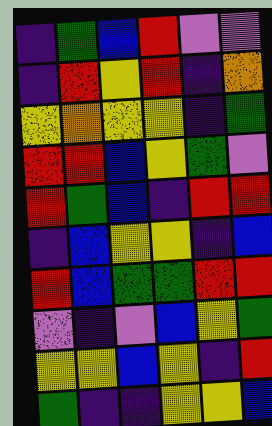[["indigo", "green", "blue", "red", "violet", "violet"], ["indigo", "red", "yellow", "red", "indigo", "orange"], ["yellow", "orange", "yellow", "yellow", "indigo", "green"], ["red", "red", "blue", "yellow", "green", "violet"], ["red", "green", "blue", "indigo", "red", "red"], ["indigo", "blue", "yellow", "yellow", "indigo", "blue"], ["red", "blue", "green", "green", "red", "red"], ["violet", "indigo", "violet", "blue", "yellow", "green"], ["yellow", "yellow", "blue", "yellow", "indigo", "red"], ["green", "indigo", "indigo", "yellow", "yellow", "blue"]]